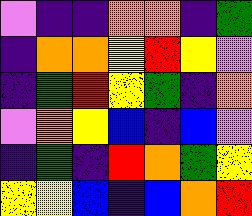[["violet", "indigo", "indigo", "orange", "orange", "indigo", "green"], ["indigo", "orange", "orange", "yellow", "red", "yellow", "violet"], ["indigo", "green", "red", "yellow", "green", "indigo", "orange"], ["violet", "orange", "yellow", "blue", "indigo", "blue", "violet"], ["indigo", "green", "indigo", "red", "orange", "green", "yellow"], ["yellow", "yellow", "blue", "indigo", "blue", "orange", "red"]]